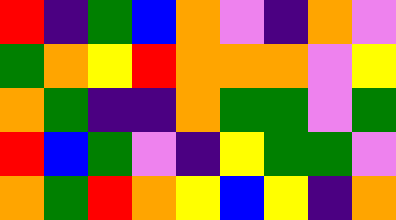[["red", "indigo", "green", "blue", "orange", "violet", "indigo", "orange", "violet"], ["green", "orange", "yellow", "red", "orange", "orange", "orange", "violet", "yellow"], ["orange", "green", "indigo", "indigo", "orange", "green", "green", "violet", "green"], ["red", "blue", "green", "violet", "indigo", "yellow", "green", "green", "violet"], ["orange", "green", "red", "orange", "yellow", "blue", "yellow", "indigo", "orange"]]